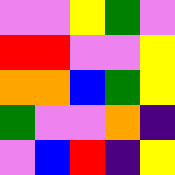[["violet", "violet", "yellow", "green", "violet"], ["red", "red", "violet", "violet", "yellow"], ["orange", "orange", "blue", "green", "yellow"], ["green", "violet", "violet", "orange", "indigo"], ["violet", "blue", "red", "indigo", "yellow"]]